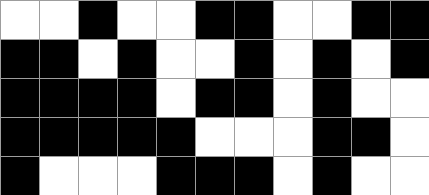[["white", "white", "black", "white", "white", "black", "black", "white", "white", "black", "black"], ["black", "black", "white", "black", "white", "white", "black", "white", "black", "white", "black"], ["black", "black", "black", "black", "white", "black", "black", "white", "black", "white", "white"], ["black", "black", "black", "black", "black", "white", "white", "white", "black", "black", "white"], ["black", "white", "white", "white", "black", "black", "black", "white", "black", "white", "white"]]